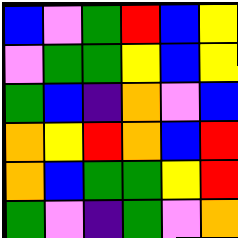[["blue", "violet", "green", "red", "blue", "yellow"], ["violet", "green", "green", "yellow", "blue", "yellow"], ["green", "blue", "indigo", "orange", "violet", "blue"], ["orange", "yellow", "red", "orange", "blue", "red"], ["orange", "blue", "green", "green", "yellow", "red"], ["green", "violet", "indigo", "green", "violet", "orange"]]